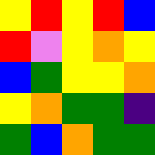[["yellow", "red", "yellow", "red", "blue"], ["red", "violet", "yellow", "orange", "yellow"], ["blue", "green", "yellow", "yellow", "orange"], ["yellow", "orange", "green", "green", "indigo"], ["green", "blue", "orange", "green", "green"]]